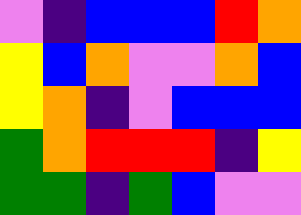[["violet", "indigo", "blue", "blue", "blue", "red", "orange"], ["yellow", "blue", "orange", "violet", "violet", "orange", "blue"], ["yellow", "orange", "indigo", "violet", "blue", "blue", "blue"], ["green", "orange", "red", "red", "red", "indigo", "yellow"], ["green", "green", "indigo", "green", "blue", "violet", "violet"]]